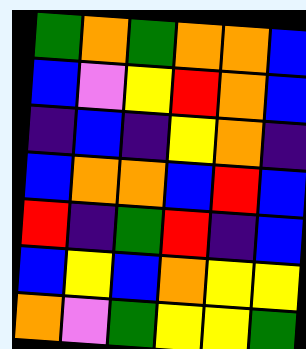[["green", "orange", "green", "orange", "orange", "blue"], ["blue", "violet", "yellow", "red", "orange", "blue"], ["indigo", "blue", "indigo", "yellow", "orange", "indigo"], ["blue", "orange", "orange", "blue", "red", "blue"], ["red", "indigo", "green", "red", "indigo", "blue"], ["blue", "yellow", "blue", "orange", "yellow", "yellow"], ["orange", "violet", "green", "yellow", "yellow", "green"]]